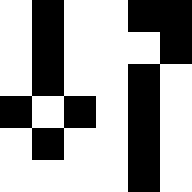[["white", "black", "white", "white", "black", "black"], ["white", "black", "white", "white", "white", "black"], ["white", "black", "white", "white", "black", "white"], ["black", "white", "black", "white", "black", "white"], ["white", "black", "white", "white", "black", "white"], ["white", "white", "white", "white", "black", "white"]]